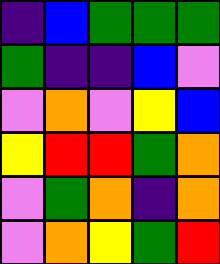[["indigo", "blue", "green", "green", "green"], ["green", "indigo", "indigo", "blue", "violet"], ["violet", "orange", "violet", "yellow", "blue"], ["yellow", "red", "red", "green", "orange"], ["violet", "green", "orange", "indigo", "orange"], ["violet", "orange", "yellow", "green", "red"]]